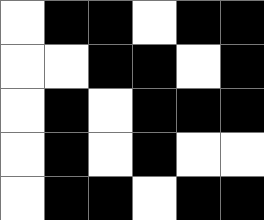[["white", "black", "black", "white", "black", "black"], ["white", "white", "black", "black", "white", "black"], ["white", "black", "white", "black", "black", "black"], ["white", "black", "white", "black", "white", "white"], ["white", "black", "black", "white", "black", "black"]]